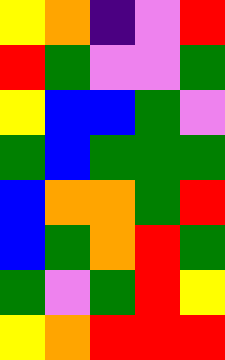[["yellow", "orange", "indigo", "violet", "red"], ["red", "green", "violet", "violet", "green"], ["yellow", "blue", "blue", "green", "violet"], ["green", "blue", "green", "green", "green"], ["blue", "orange", "orange", "green", "red"], ["blue", "green", "orange", "red", "green"], ["green", "violet", "green", "red", "yellow"], ["yellow", "orange", "red", "red", "red"]]